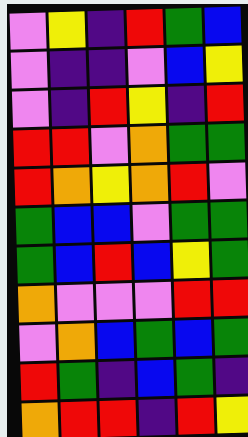[["violet", "yellow", "indigo", "red", "green", "blue"], ["violet", "indigo", "indigo", "violet", "blue", "yellow"], ["violet", "indigo", "red", "yellow", "indigo", "red"], ["red", "red", "violet", "orange", "green", "green"], ["red", "orange", "yellow", "orange", "red", "violet"], ["green", "blue", "blue", "violet", "green", "green"], ["green", "blue", "red", "blue", "yellow", "green"], ["orange", "violet", "violet", "violet", "red", "red"], ["violet", "orange", "blue", "green", "blue", "green"], ["red", "green", "indigo", "blue", "green", "indigo"], ["orange", "red", "red", "indigo", "red", "yellow"]]